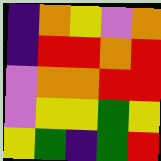[["indigo", "orange", "yellow", "violet", "orange"], ["indigo", "red", "red", "orange", "red"], ["violet", "orange", "orange", "red", "red"], ["violet", "yellow", "yellow", "green", "yellow"], ["yellow", "green", "indigo", "green", "red"]]